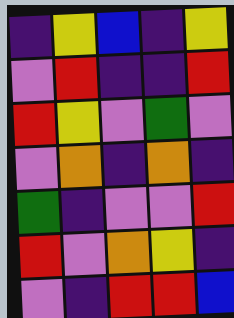[["indigo", "yellow", "blue", "indigo", "yellow"], ["violet", "red", "indigo", "indigo", "red"], ["red", "yellow", "violet", "green", "violet"], ["violet", "orange", "indigo", "orange", "indigo"], ["green", "indigo", "violet", "violet", "red"], ["red", "violet", "orange", "yellow", "indigo"], ["violet", "indigo", "red", "red", "blue"]]